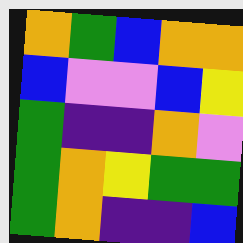[["orange", "green", "blue", "orange", "orange"], ["blue", "violet", "violet", "blue", "yellow"], ["green", "indigo", "indigo", "orange", "violet"], ["green", "orange", "yellow", "green", "green"], ["green", "orange", "indigo", "indigo", "blue"]]